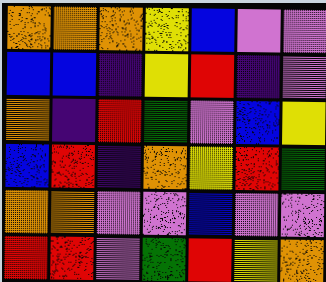[["orange", "orange", "orange", "yellow", "blue", "violet", "violet"], ["blue", "blue", "indigo", "yellow", "red", "indigo", "violet"], ["orange", "indigo", "red", "green", "violet", "blue", "yellow"], ["blue", "red", "indigo", "orange", "yellow", "red", "green"], ["orange", "orange", "violet", "violet", "blue", "violet", "violet"], ["red", "red", "violet", "green", "red", "yellow", "orange"]]